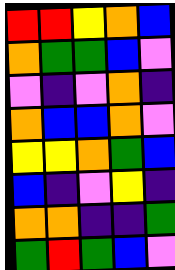[["red", "red", "yellow", "orange", "blue"], ["orange", "green", "green", "blue", "violet"], ["violet", "indigo", "violet", "orange", "indigo"], ["orange", "blue", "blue", "orange", "violet"], ["yellow", "yellow", "orange", "green", "blue"], ["blue", "indigo", "violet", "yellow", "indigo"], ["orange", "orange", "indigo", "indigo", "green"], ["green", "red", "green", "blue", "violet"]]